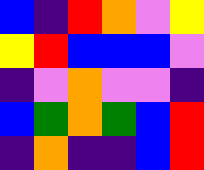[["blue", "indigo", "red", "orange", "violet", "yellow"], ["yellow", "red", "blue", "blue", "blue", "violet"], ["indigo", "violet", "orange", "violet", "violet", "indigo"], ["blue", "green", "orange", "green", "blue", "red"], ["indigo", "orange", "indigo", "indigo", "blue", "red"]]